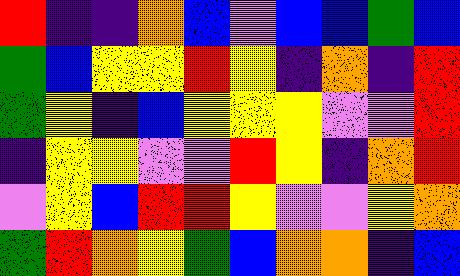[["red", "indigo", "indigo", "orange", "blue", "violet", "blue", "blue", "green", "blue"], ["green", "blue", "yellow", "yellow", "red", "yellow", "indigo", "orange", "indigo", "red"], ["green", "yellow", "indigo", "blue", "yellow", "yellow", "yellow", "violet", "violet", "red"], ["indigo", "yellow", "yellow", "violet", "violet", "red", "yellow", "indigo", "orange", "red"], ["violet", "yellow", "blue", "red", "red", "yellow", "violet", "violet", "yellow", "orange"], ["green", "red", "orange", "yellow", "green", "blue", "orange", "orange", "indigo", "blue"]]